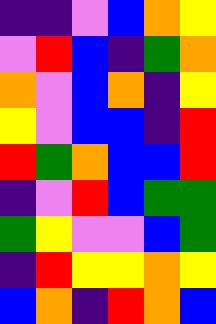[["indigo", "indigo", "violet", "blue", "orange", "yellow"], ["violet", "red", "blue", "indigo", "green", "orange"], ["orange", "violet", "blue", "orange", "indigo", "yellow"], ["yellow", "violet", "blue", "blue", "indigo", "red"], ["red", "green", "orange", "blue", "blue", "red"], ["indigo", "violet", "red", "blue", "green", "green"], ["green", "yellow", "violet", "violet", "blue", "green"], ["indigo", "red", "yellow", "yellow", "orange", "yellow"], ["blue", "orange", "indigo", "red", "orange", "blue"]]